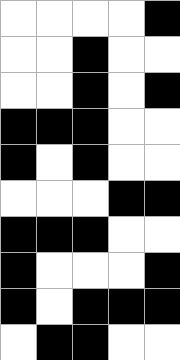[["white", "white", "white", "white", "black"], ["white", "white", "black", "white", "white"], ["white", "white", "black", "white", "black"], ["black", "black", "black", "white", "white"], ["black", "white", "black", "white", "white"], ["white", "white", "white", "black", "black"], ["black", "black", "black", "white", "white"], ["black", "white", "white", "white", "black"], ["black", "white", "black", "black", "black"], ["white", "black", "black", "white", "white"]]